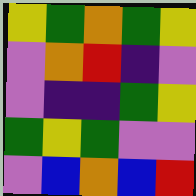[["yellow", "green", "orange", "green", "yellow"], ["violet", "orange", "red", "indigo", "violet"], ["violet", "indigo", "indigo", "green", "yellow"], ["green", "yellow", "green", "violet", "violet"], ["violet", "blue", "orange", "blue", "red"]]